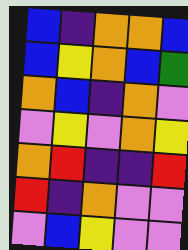[["blue", "indigo", "orange", "orange", "blue"], ["blue", "yellow", "orange", "blue", "green"], ["orange", "blue", "indigo", "orange", "violet"], ["violet", "yellow", "violet", "orange", "yellow"], ["orange", "red", "indigo", "indigo", "red"], ["red", "indigo", "orange", "violet", "violet"], ["violet", "blue", "yellow", "violet", "violet"]]